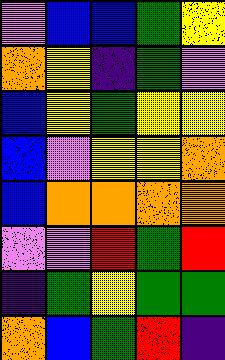[["violet", "blue", "blue", "green", "yellow"], ["orange", "yellow", "indigo", "green", "violet"], ["blue", "yellow", "green", "yellow", "yellow"], ["blue", "violet", "yellow", "yellow", "orange"], ["blue", "orange", "orange", "orange", "orange"], ["violet", "violet", "red", "green", "red"], ["indigo", "green", "yellow", "green", "green"], ["orange", "blue", "green", "red", "indigo"]]